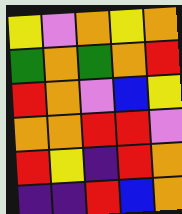[["yellow", "violet", "orange", "yellow", "orange"], ["green", "orange", "green", "orange", "red"], ["red", "orange", "violet", "blue", "yellow"], ["orange", "orange", "red", "red", "violet"], ["red", "yellow", "indigo", "red", "orange"], ["indigo", "indigo", "red", "blue", "orange"]]